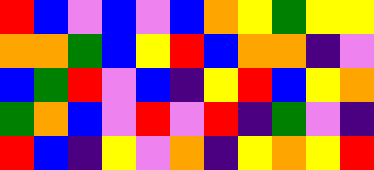[["red", "blue", "violet", "blue", "violet", "blue", "orange", "yellow", "green", "yellow", "yellow"], ["orange", "orange", "green", "blue", "yellow", "red", "blue", "orange", "orange", "indigo", "violet"], ["blue", "green", "red", "violet", "blue", "indigo", "yellow", "red", "blue", "yellow", "orange"], ["green", "orange", "blue", "violet", "red", "violet", "red", "indigo", "green", "violet", "indigo"], ["red", "blue", "indigo", "yellow", "violet", "orange", "indigo", "yellow", "orange", "yellow", "red"]]